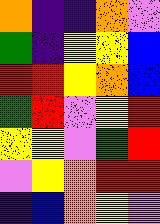[["orange", "indigo", "indigo", "orange", "violet"], ["green", "indigo", "yellow", "yellow", "blue"], ["red", "red", "yellow", "orange", "blue"], ["green", "red", "violet", "yellow", "red"], ["yellow", "yellow", "violet", "green", "red"], ["violet", "yellow", "orange", "red", "red"], ["indigo", "blue", "orange", "yellow", "violet"]]